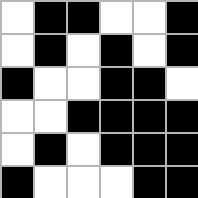[["white", "black", "black", "white", "white", "black"], ["white", "black", "white", "black", "white", "black"], ["black", "white", "white", "black", "black", "white"], ["white", "white", "black", "black", "black", "black"], ["white", "black", "white", "black", "black", "black"], ["black", "white", "white", "white", "black", "black"]]